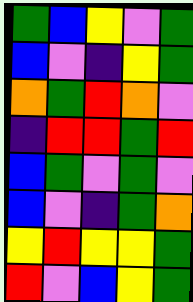[["green", "blue", "yellow", "violet", "green"], ["blue", "violet", "indigo", "yellow", "green"], ["orange", "green", "red", "orange", "violet"], ["indigo", "red", "red", "green", "red"], ["blue", "green", "violet", "green", "violet"], ["blue", "violet", "indigo", "green", "orange"], ["yellow", "red", "yellow", "yellow", "green"], ["red", "violet", "blue", "yellow", "green"]]